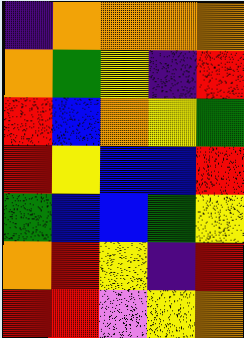[["indigo", "orange", "orange", "orange", "orange"], ["orange", "green", "yellow", "indigo", "red"], ["red", "blue", "orange", "yellow", "green"], ["red", "yellow", "blue", "blue", "red"], ["green", "blue", "blue", "green", "yellow"], ["orange", "red", "yellow", "indigo", "red"], ["red", "red", "violet", "yellow", "orange"]]